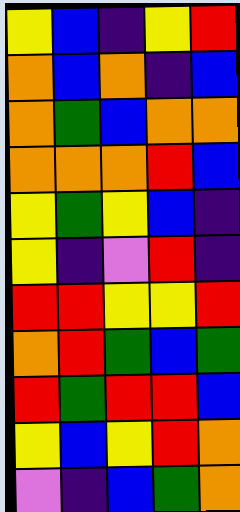[["yellow", "blue", "indigo", "yellow", "red"], ["orange", "blue", "orange", "indigo", "blue"], ["orange", "green", "blue", "orange", "orange"], ["orange", "orange", "orange", "red", "blue"], ["yellow", "green", "yellow", "blue", "indigo"], ["yellow", "indigo", "violet", "red", "indigo"], ["red", "red", "yellow", "yellow", "red"], ["orange", "red", "green", "blue", "green"], ["red", "green", "red", "red", "blue"], ["yellow", "blue", "yellow", "red", "orange"], ["violet", "indigo", "blue", "green", "orange"]]